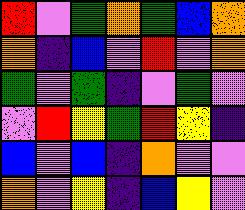[["red", "violet", "green", "orange", "green", "blue", "orange"], ["orange", "indigo", "blue", "violet", "red", "violet", "orange"], ["green", "violet", "green", "indigo", "violet", "green", "violet"], ["violet", "red", "yellow", "green", "red", "yellow", "indigo"], ["blue", "violet", "blue", "indigo", "orange", "violet", "violet"], ["orange", "violet", "yellow", "indigo", "blue", "yellow", "violet"]]